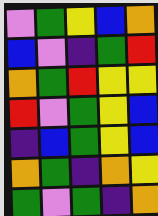[["violet", "green", "yellow", "blue", "orange"], ["blue", "violet", "indigo", "green", "red"], ["orange", "green", "red", "yellow", "yellow"], ["red", "violet", "green", "yellow", "blue"], ["indigo", "blue", "green", "yellow", "blue"], ["orange", "green", "indigo", "orange", "yellow"], ["green", "violet", "green", "indigo", "orange"]]